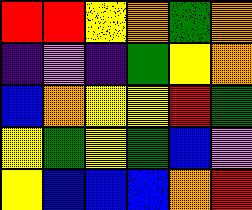[["red", "red", "yellow", "orange", "green", "orange"], ["indigo", "violet", "indigo", "green", "yellow", "orange"], ["blue", "orange", "yellow", "yellow", "red", "green"], ["yellow", "green", "yellow", "green", "blue", "violet"], ["yellow", "blue", "blue", "blue", "orange", "red"]]